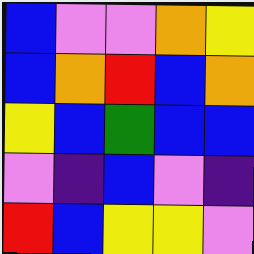[["blue", "violet", "violet", "orange", "yellow"], ["blue", "orange", "red", "blue", "orange"], ["yellow", "blue", "green", "blue", "blue"], ["violet", "indigo", "blue", "violet", "indigo"], ["red", "blue", "yellow", "yellow", "violet"]]